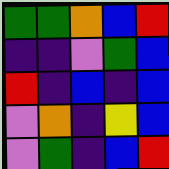[["green", "green", "orange", "blue", "red"], ["indigo", "indigo", "violet", "green", "blue"], ["red", "indigo", "blue", "indigo", "blue"], ["violet", "orange", "indigo", "yellow", "blue"], ["violet", "green", "indigo", "blue", "red"]]